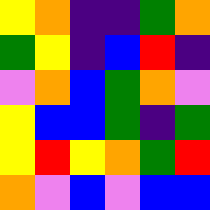[["yellow", "orange", "indigo", "indigo", "green", "orange"], ["green", "yellow", "indigo", "blue", "red", "indigo"], ["violet", "orange", "blue", "green", "orange", "violet"], ["yellow", "blue", "blue", "green", "indigo", "green"], ["yellow", "red", "yellow", "orange", "green", "red"], ["orange", "violet", "blue", "violet", "blue", "blue"]]